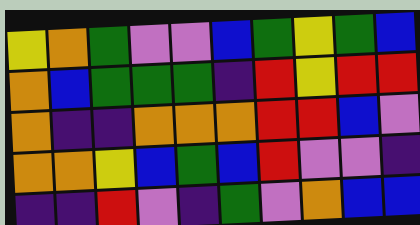[["yellow", "orange", "green", "violet", "violet", "blue", "green", "yellow", "green", "blue"], ["orange", "blue", "green", "green", "green", "indigo", "red", "yellow", "red", "red"], ["orange", "indigo", "indigo", "orange", "orange", "orange", "red", "red", "blue", "violet"], ["orange", "orange", "yellow", "blue", "green", "blue", "red", "violet", "violet", "indigo"], ["indigo", "indigo", "red", "violet", "indigo", "green", "violet", "orange", "blue", "blue"]]